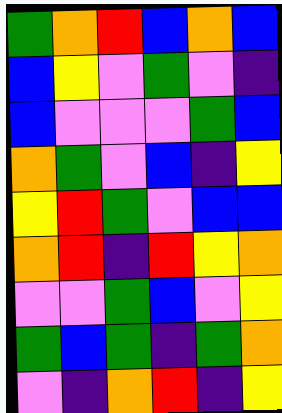[["green", "orange", "red", "blue", "orange", "blue"], ["blue", "yellow", "violet", "green", "violet", "indigo"], ["blue", "violet", "violet", "violet", "green", "blue"], ["orange", "green", "violet", "blue", "indigo", "yellow"], ["yellow", "red", "green", "violet", "blue", "blue"], ["orange", "red", "indigo", "red", "yellow", "orange"], ["violet", "violet", "green", "blue", "violet", "yellow"], ["green", "blue", "green", "indigo", "green", "orange"], ["violet", "indigo", "orange", "red", "indigo", "yellow"]]